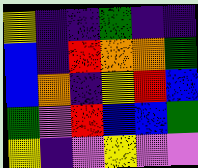[["yellow", "indigo", "indigo", "green", "indigo", "indigo"], ["blue", "indigo", "red", "orange", "orange", "green"], ["blue", "orange", "indigo", "yellow", "red", "blue"], ["green", "violet", "red", "blue", "blue", "green"], ["yellow", "indigo", "violet", "yellow", "violet", "violet"]]